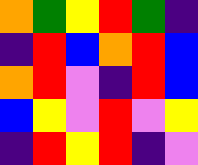[["orange", "green", "yellow", "red", "green", "indigo"], ["indigo", "red", "blue", "orange", "red", "blue"], ["orange", "red", "violet", "indigo", "red", "blue"], ["blue", "yellow", "violet", "red", "violet", "yellow"], ["indigo", "red", "yellow", "red", "indigo", "violet"]]